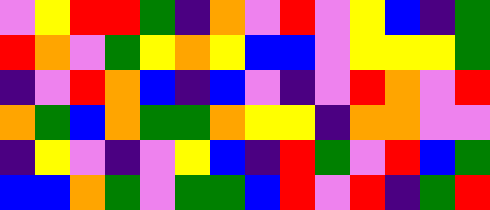[["violet", "yellow", "red", "red", "green", "indigo", "orange", "violet", "red", "violet", "yellow", "blue", "indigo", "green"], ["red", "orange", "violet", "green", "yellow", "orange", "yellow", "blue", "blue", "violet", "yellow", "yellow", "yellow", "green"], ["indigo", "violet", "red", "orange", "blue", "indigo", "blue", "violet", "indigo", "violet", "red", "orange", "violet", "red"], ["orange", "green", "blue", "orange", "green", "green", "orange", "yellow", "yellow", "indigo", "orange", "orange", "violet", "violet"], ["indigo", "yellow", "violet", "indigo", "violet", "yellow", "blue", "indigo", "red", "green", "violet", "red", "blue", "green"], ["blue", "blue", "orange", "green", "violet", "green", "green", "blue", "red", "violet", "red", "indigo", "green", "red"]]